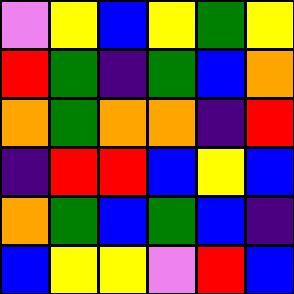[["violet", "yellow", "blue", "yellow", "green", "yellow"], ["red", "green", "indigo", "green", "blue", "orange"], ["orange", "green", "orange", "orange", "indigo", "red"], ["indigo", "red", "red", "blue", "yellow", "blue"], ["orange", "green", "blue", "green", "blue", "indigo"], ["blue", "yellow", "yellow", "violet", "red", "blue"]]